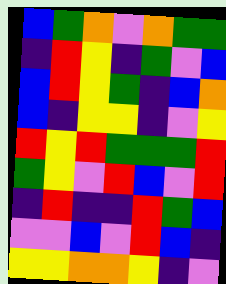[["blue", "green", "orange", "violet", "orange", "green", "green"], ["indigo", "red", "yellow", "indigo", "green", "violet", "blue"], ["blue", "red", "yellow", "green", "indigo", "blue", "orange"], ["blue", "indigo", "yellow", "yellow", "indigo", "violet", "yellow"], ["red", "yellow", "red", "green", "green", "green", "red"], ["green", "yellow", "violet", "red", "blue", "violet", "red"], ["indigo", "red", "indigo", "indigo", "red", "green", "blue"], ["violet", "violet", "blue", "violet", "red", "blue", "indigo"], ["yellow", "yellow", "orange", "orange", "yellow", "indigo", "violet"]]